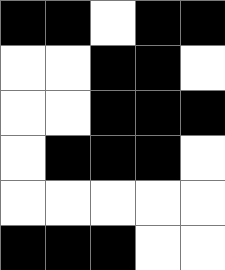[["black", "black", "white", "black", "black"], ["white", "white", "black", "black", "white"], ["white", "white", "black", "black", "black"], ["white", "black", "black", "black", "white"], ["white", "white", "white", "white", "white"], ["black", "black", "black", "white", "white"]]